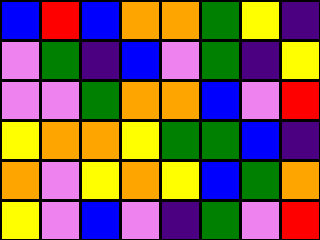[["blue", "red", "blue", "orange", "orange", "green", "yellow", "indigo"], ["violet", "green", "indigo", "blue", "violet", "green", "indigo", "yellow"], ["violet", "violet", "green", "orange", "orange", "blue", "violet", "red"], ["yellow", "orange", "orange", "yellow", "green", "green", "blue", "indigo"], ["orange", "violet", "yellow", "orange", "yellow", "blue", "green", "orange"], ["yellow", "violet", "blue", "violet", "indigo", "green", "violet", "red"]]